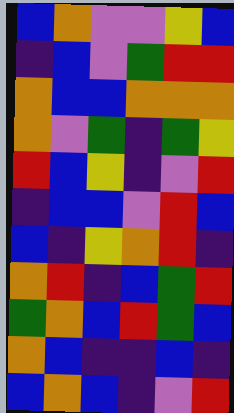[["blue", "orange", "violet", "violet", "yellow", "blue"], ["indigo", "blue", "violet", "green", "red", "red"], ["orange", "blue", "blue", "orange", "orange", "orange"], ["orange", "violet", "green", "indigo", "green", "yellow"], ["red", "blue", "yellow", "indigo", "violet", "red"], ["indigo", "blue", "blue", "violet", "red", "blue"], ["blue", "indigo", "yellow", "orange", "red", "indigo"], ["orange", "red", "indigo", "blue", "green", "red"], ["green", "orange", "blue", "red", "green", "blue"], ["orange", "blue", "indigo", "indigo", "blue", "indigo"], ["blue", "orange", "blue", "indigo", "violet", "red"]]